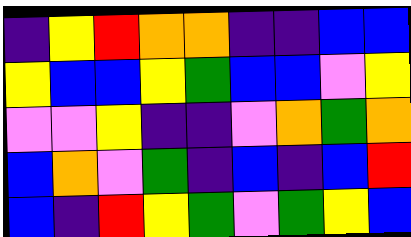[["indigo", "yellow", "red", "orange", "orange", "indigo", "indigo", "blue", "blue"], ["yellow", "blue", "blue", "yellow", "green", "blue", "blue", "violet", "yellow"], ["violet", "violet", "yellow", "indigo", "indigo", "violet", "orange", "green", "orange"], ["blue", "orange", "violet", "green", "indigo", "blue", "indigo", "blue", "red"], ["blue", "indigo", "red", "yellow", "green", "violet", "green", "yellow", "blue"]]